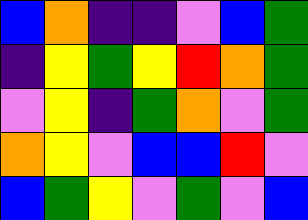[["blue", "orange", "indigo", "indigo", "violet", "blue", "green"], ["indigo", "yellow", "green", "yellow", "red", "orange", "green"], ["violet", "yellow", "indigo", "green", "orange", "violet", "green"], ["orange", "yellow", "violet", "blue", "blue", "red", "violet"], ["blue", "green", "yellow", "violet", "green", "violet", "blue"]]